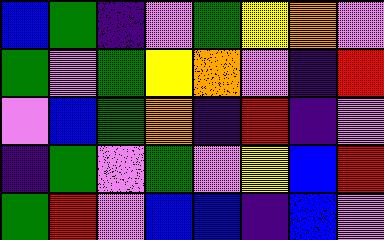[["blue", "green", "indigo", "violet", "green", "yellow", "orange", "violet"], ["green", "violet", "green", "yellow", "orange", "violet", "indigo", "red"], ["violet", "blue", "green", "orange", "indigo", "red", "indigo", "violet"], ["indigo", "green", "violet", "green", "violet", "yellow", "blue", "red"], ["green", "red", "violet", "blue", "blue", "indigo", "blue", "violet"]]